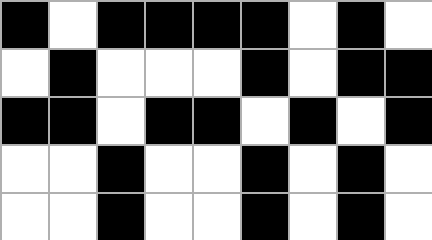[["black", "white", "black", "black", "black", "black", "white", "black", "white"], ["white", "black", "white", "white", "white", "black", "white", "black", "black"], ["black", "black", "white", "black", "black", "white", "black", "white", "black"], ["white", "white", "black", "white", "white", "black", "white", "black", "white"], ["white", "white", "black", "white", "white", "black", "white", "black", "white"]]